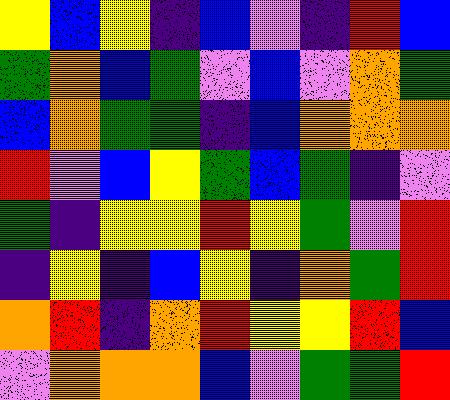[["yellow", "blue", "yellow", "indigo", "blue", "violet", "indigo", "red", "blue"], ["green", "orange", "blue", "green", "violet", "blue", "violet", "orange", "green"], ["blue", "orange", "green", "green", "indigo", "blue", "orange", "orange", "orange"], ["red", "violet", "blue", "yellow", "green", "blue", "green", "indigo", "violet"], ["green", "indigo", "yellow", "yellow", "red", "yellow", "green", "violet", "red"], ["indigo", "yellow", "indigo", "blue", "yellow", "indigo", "orange", "green", "red"], ["orange", "red", "indigo", "orange", "red", "yellow", "yellow", "red", "blue"], ["violet", "orange", "orange", "orange", "blue", "violet", "green", "green", "red"]]